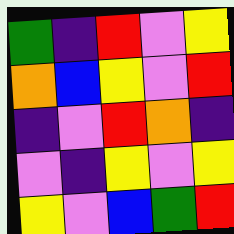[["green", "indigo", "red", "violet", "yellow"], ["orange", "blue", "yellow", "violet", "red"], ["indigo", "violet", "red", "orange", "indigo"], ["violet", "indigo", "yellow", "violet", "yellow"], ["yellow", "violet", "blue", "green", "red"]]